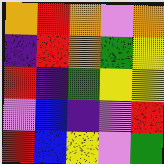[["orange", "red", "orange", "violet", "orange"], ["indigo", "red", "orange", "green", "yellow"], ["red", "indigo", "green", "yellow", "yellow"], ["violet", "blue", "indigo", "violet", "red"], ["red", "blue", "yellow", "violet", "green"]]